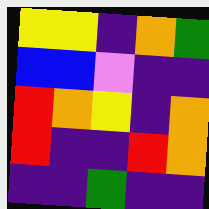[["yellow", "yellow", "indigo", "orange", "green"], ["blue", "blue", "violet", "indigo", "indigo"], ["red", "orange", "yellow", "indigo", "orange"], ["red", "indigo", "indigo", "red", "orange"], ["indigo", "indigo", "green", "indigo", "indigo"]]